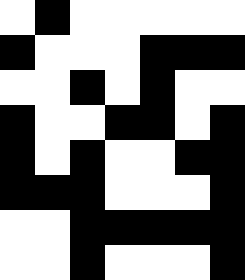[["white", "black", "white", "white", "white", "white", "white"], ["black", "white", "white", "white", "black", "black", "black"], ["white", "white", "black", "white", "black", "white", "white"], ["black", "white", "white", "black", "black", "white", "black"], ["black", "white", "black", "white", "white", "black", "black"], ["black", "black", "black", "white", "white", "white", "black"], ["white", "white", "black", "black", "black", "black", "black"], ["white", "white", "black", "white", "white", "white", "black"]]